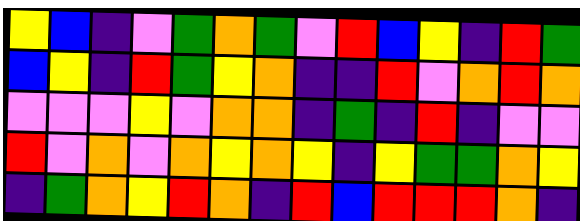[["yellow", "blue", "indigo", "violet", "green", "orange", "green", "violet", "red", "blue", "yellow", "indigo", "red", "green"], ["blue", "yellow", "indigo", "red", "green", "yellow", "orange", "indigo", "indigo", "red", "violet", "orange", "red", "orange"], ["violet", "violet", "violet", "yellow", "violet", "orange", "orange", "indigo", "green", "indigo", "red", "indigo", "violet", "violet"], ["red", "violet", "orange", "violet", "orange", "yellow", "orange", "yellow", "indigo", "yellow", "green", "green", "orange", "yellow"], ["indigo", "green", "orange", "yellow", "red", "orange", "indigo", "red", "blue", "red", "red", "red", "orange", "indigo"]]